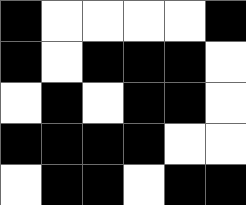[["black", "white", "white", "white", "white", "black"], ["black", "white", "black", "black", "black", "white"], ["white", "black", "white", "black", "black", "white"], ["black", "black", "black", "black", "white", "white"], ["white", "black", "black", "white", "black", "black"]]